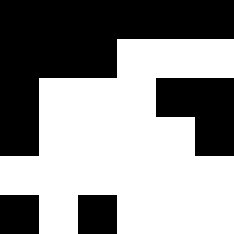[["black", "black", "black", "black", "black", "black"], ["black", "black", "black", "white", "white", "white"], ["black", "white", "white", "white", "black", "black"], ["black", "white", "white", "white", "white", "black"], ["white", "white", "white", "white", "white", "white"], ["black", "white", "black", "white", "white", "white"]]